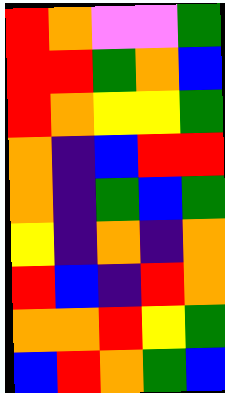[["red", "orange", "violet", "violet", "green"], ["red", "red", "green", "orange", "blue"], ["red", "orange", "yellow", "yellow", "green"], ["orange", "indigo", "blue", "red", "red"], ["orange", "indigo", "green", "blue", "green"], ["yellow", "indigo", "orange", "indigo", "orange"], ["red", "blue", "indigo", "red", "orange"], ["orange", "orange", "red", "yellow", "green"], ["blue", "red", "orange", "green", "blue"]]